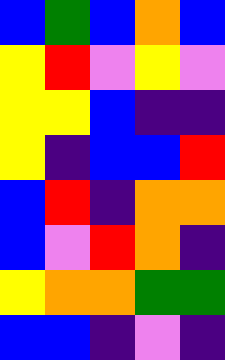[["blue", "green", "blue", "orange", "blue"], ["yellow", "red", "violet", "yellow", "violet"], ["yellow", "yellow", "blue", "indigo", "indigo"], ["yellow", "indigo", "blue", "blue", "red"], ["blue", "red", "indigo", "orange", "orange"], ["blue", "violet", "red", "orange", "indigo"], ["yellow", "orange", "orange", "green", "green"], ["blue", "blue", "indigo", "violet", "indigo"]]